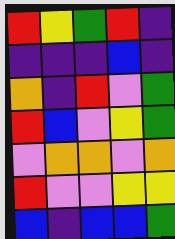[["red", "yellow", "green", "red", "indigo"], ["indigo", "indigo", "indigo", "blue", "indigo"], ["orange", "indigo", "red", "violet", "green"], ["red", "blue", "violet", "yellow", "green"], ["violet", "orange", "orange", "violet", "orange"], ["red", "violet", "violet", "yellow", "yellow"], ["blue", "indigo", "blue", "blue", "green"]]